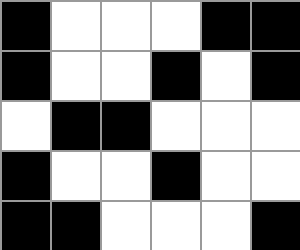[["black", "white", "white", "white", "black", "black"], ["black", "white", "white", "black", "white", "black"], ["white", "black", "black", "white", "white", "white"], ["black", "white", "white", "black", "white", "white"], ["black", "black", "white", "white", "white", "black"]]